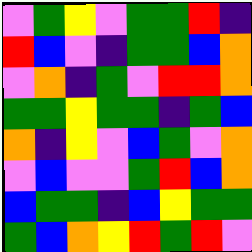[["violet", "green", "yellow", "violet", "green", "green", "red", "indigo"], ["red", "blue", "violet", "indigo", "green", "green", "blue", "orange"], ["violet", "orange", "indigo", "green", "violet", "red", "red", "orange"], ["green", "green", "yellow", "green", "green", "indigo", "green", "blue"], ["orange", "indigo", "yellow", "violet", "blue", "green", "violet", "orange"], ["violet", "blue", "violet", "violet", "green", "red", "blue", "orange"], ["blue", "green", "green", "indigo", "blue", "yellow", "green", "green"], ["green", "blue", "orange", "yellow", "red", "green", "red", "violet"]]